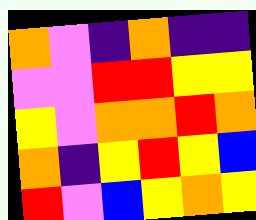[["orange", "violet", "indigo", "orange", "indigo", "indigo"], ["violet", "violet", "red", "red", "yellow", "yellow"], ["yellow", "violet", "orange", "orange", "red", "orange"], ["orange", "indigo", "yellow", "red", "yellow", "blue"], ["red", "violet", "blue", "yellow", "orange", "yellow"]]